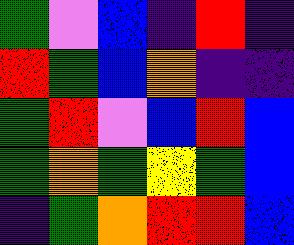[["green", "violet", "blue", "indigo", "red", "indigo"], ["red", "green", "blue", "orange", "indigo", "indigo"], ["green", "red", "violet", "blue", "red", "blue"], ["green", "orange", "green", "yellow", "green", "blue"], ["indigo", "green", "orange", "red", "red", "blue"]]